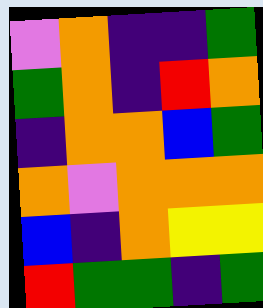[["violet", "orange", "indigo", "indigo", "green"], ["green", "orange", "indigo", "red", "orange"], ["indigo", "orange", "orange", "blue", "green"], ["orange", "violet", "orange", "orange", "orange"], ["blue", "indigo", "orange", "yellow", "yellow"], ["red", "green", "green", "indigo", "green"]]